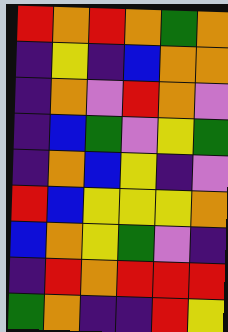[["red", "orange", "red", "orange", "green", "orange"], ["indigo", "yellow", "indigo", "blue", "orange", "orange"], ["indigo", "orange", "violet", "red", "orange", "violet"], ["indigo", "blue", "green", "violet", "yellow", "green"], ["indigo", "orange", "blue", "yellow", "indigo", "violet"], ["red", "blue", "yellow", "yellow", "yellow", "orange"], ["blue", "orange", "yellow", "green", "violet", "indigo"], ["indigo", "red", "orange", "red", "red", "red"], ["green", "orange", "indigo", "indigo", "red", "yellow"]]